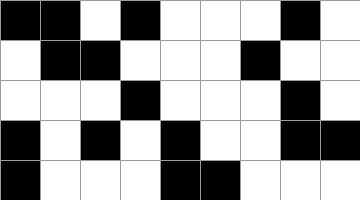[["black", "black", "white", "black", "white", "white", "white", "black", "white"], ["white", "black", "black", "white", "white", "white", "black", "white", "white"], ["white", "white", "white", "black", "white", "white", "white", "black", "white"], ["black", "white", "black", "white", "black", "white", "white", "black", "black"], ["black", "white", "white", "white", "black", "black", "white", "white", "white"]]